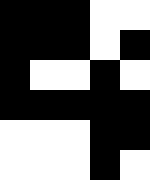[["black", "black", "black", "white", "white"], ["black", "black", "black", "white", "black"], ["black", "white", "white", "black", "white"], ["black", "black", "black", "black", "black"], ["white", "white", "white", "black", "black"], ["white", "white", "white", "black", "white"]]